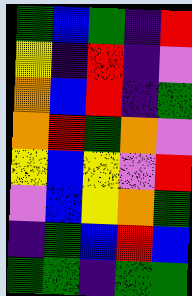[["green", "blue", "green", "indigo", "red"], ["yellow", "indigo", "red", "indigo", "violet"], ["orange", "blue", "red", "indigo", "green"], ["orange", "red", "green", "orange", "violet"], ["yellow", "blue", "yellow", "violet", "red"], ["violet", "blue", "yellow", "orange", "green"], ["indigo", "green", "blue", "red", "blue"], ["green", "green", "indigo", "green", "green"]]